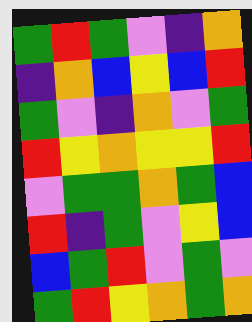[["green", "red", "green", "violet", "indigo", "orange"], ["indigo", "orange", "blue", "yellow", "blue", "red"], ["green", "violet", "indigo", "orange", "violet", "green"], ["red", "yellow", "orange", "yellow", "yellow", "red"], ["violet", "green", "green", "orange", "green", "blue"], ["red", "indigo", "green", "violet", "yellow", "blue"], ["blue", "green", "red", "violet", "green", "violet"], ["green", "red", "yellow", "orange", "green", "orange"]]